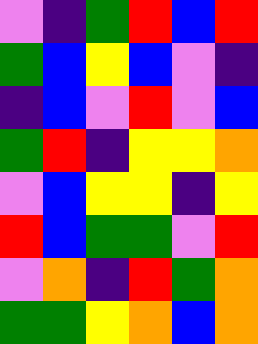[["violet", "indigo", "green", "red", "blue", "red"], ["green", "blue", "yellow", "blue", "violet", "indigo"], ["indigo", "blue", "violet", "red", "violet", "blue"], ["green", "red", "indigo", "yellow", "yellow", "orange"], ["violet", "blue", "yellow", "yellow", "indigo", "yellow"], ["red", "blue", "green", "green", "violet", "red"], ["violet", "orange", "indigo", "red", "green", "orange"], ["green", "green", "yellow", "orange", "blue", "orange"]]